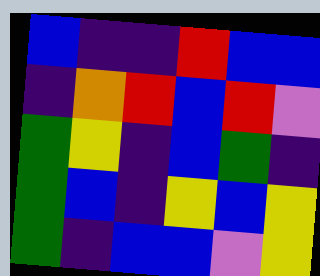[["blue", "indigo", "indigo", "red", "blue", "blue"], ["indigo", "orange", "red", "blue", "red", "violet"], ["green", "yellow", "indigo", "blue", "green", "indigo"], ["green", "blue", "indigo", "yellow", "blue", "yellow"], ["green", "indigo", "blue", "blue", "violet", "yellow"]]